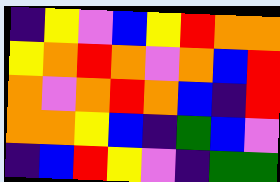[["indigo", "yellow", "violet", "blue", "yellow", "red", "orange", "orange"], ["yellow", "orange", "red", "orange", "violet", "orange", "blue", "red"], ["orange", "violet", "orange", "red", "orange", "blue", "indigo", "red"], ["orange", "orange", "yellow", "blue", "indigo", "green", "blue", "violet"], ["indigo", "blue", "red", "yellow", "violet", "indigo", "green", "green"]]